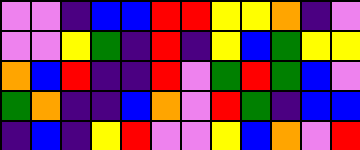[["violet", "violet", "indigo", "blue", "blue", "red", "red", "yellow", "yellow", "orange", "indigo", "violet"], ["violet", "violet", "yellow", "green", "indigo", "red", "indigo", "yellow", "blue", "green", "yellow", "yellow"], ["orange", "blue", "red", "indigo", "indigo", "red", "violet", "green", "red", "green", "blue", "violet"], ["green", "orange", "indigo", "indigo", "blue", "orange", "violet", "red", "green", "indigo", "blue", "blue"], ["indigo", "blue", "indigo", "yellow", "red", "violet", "violet", "yellow", "blue", "orange", "violet", "red"]]